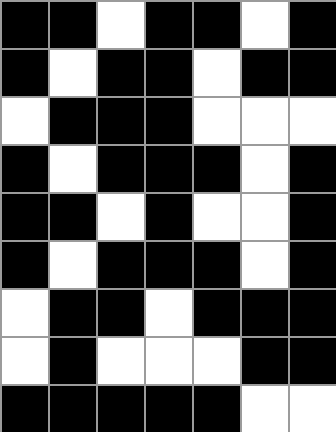[["black", "black", "white", "black", "black", "white", "black"], ["black", "white", "black", "black", "white", "black", "black"], ["white", "black", "black", "black", "white", "white", "white"], ["black", "white", "black", "black", "black", "white", "black"], ["black", "black", "white", "black", "white", "white", "black"], ["black", "white", "black", "black", "black", "white", "black"], ["white", "black", "black", "white", "black", "black", "black"], ["white", "black", "white", "white", "white", "black", "black"], ["black", "black", "black", "black", "black", "white", "white"]]